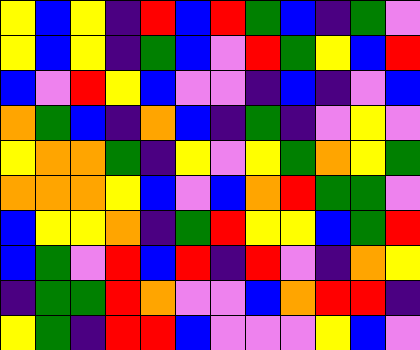[["yellow", "blue", "yellow", "indigo", "red", "blue", "red", "green", "blue", "indigo", "green", "violet"], ["yellow", "blue", "yellow", "indigo", "green", "blue", "violet", "red", "green", "yellow", "blue", "red"], ["blue", "violet", "red", "yellow", "blue", "violet", "violet", "indigo", "blue", "indigo", "violet", "blue"], ["orange", "green", "blue", "indigo", "orange", "blue", "indigo", "green", "indigo", "violet", "yellow", "violet"], ["yellow", "orange", "orange", "green", "indigo", "yellow", "violet", "yellow", "green", "orange", "yellow", "green"], ["orange", "orange", "orange", "yellow", "blue", "violet", "blue", "orange", "red", "green", "green", "violet"], ["blue", "yellow", "yellow", "orange", "indigo", "green", "red", "yellow", "yellow", "blue", "green", "red"], ["blue", "green", "violet", "red", "blue", "red", "indigo", "red", "violet", "indigo", "orange", "yellow"], ["indigo", "green", "green", "red", "orange", "violet", "violet", "blue", "orange", "red", "red", "indigo"], ["yellow", "green", "indigo", "red", "red", "blue", "violet", "violet", "violet", "yellow", "blue", "violet"]]